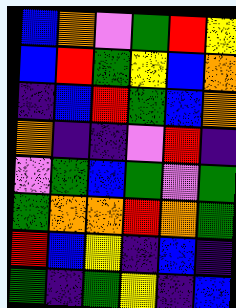[["blue", "orange", "violet", "green", "red", "yellow"], ["blue", "red", "green", "yellow", "blue", "orange"], ["indigo", "blue", "red", "green", "blue", "orange"], ["orange", "indigo", "indigo", "violet", "red", "indigo"], ["violet", "green", "blue", "green", "violet", "green"], ["green", "orange", "orange", "red", "orange", "green"], ["red", "blue", "yellow", "indigo", "blue", "indigo"], ["green", "indigo", "green", "yellow", "indigo", "blue"]]